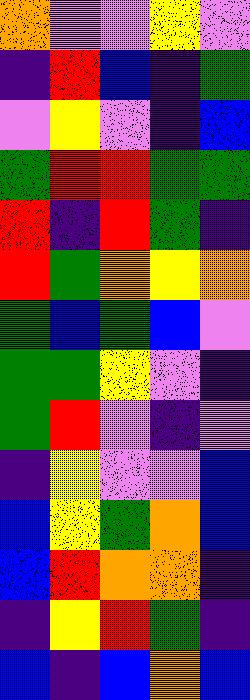[["orange", "violet", "violet", "yellow", "violet"], ["indigo", "red", "blue", "indigo", "green"], ["violet", "yellow", "violet", "indigo", "blue"], ["green", "red", "red", "green", "green"], ["red", "indigo", "red", "green", "indigo"], ["red", "green", "orange", "yellow", "orange"], ["green", "blue", "green", "blue", "violet"], ["green", "green", "yellow", "violet", "indigo"], ["green", "red", "violet", "indigo", "violet"], ["indigo", "yellow", "violet", "violet", "blue"], ["blue", "yellow", "green", "orange", "blue"], ["blue", "red", "orange", "orange", "indigo"], ["indigo", "yellow", "red", "green", "indigo"], ["blue", "indigo", "blue", "orange", "blue"]]